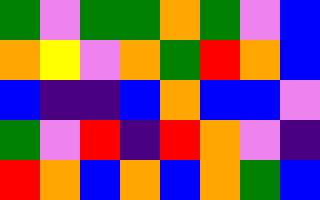[["green", "violet", "green", "green", "orange", "green", "violet", "blue"], ["orange", "yellow", "violet", "orange", "green", "red", "orange", "blue"], ["blue", "indigo", "indigo", "blue", "orange", "blue", "blue", "violet"], ["green", "violet", "red", "indigo", "red", "orange", "violet", "indigo"], ["red", "orange", "blue", "orange", "blue", "orange", "green", "blue"]]